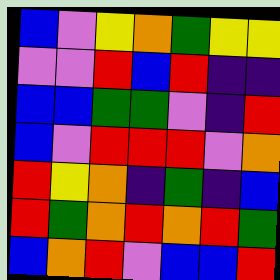[["blue", "violet", "yellow", "orange", "green", "yellow", "yellow"], ["violet", "violet", "red", "blue", "red", "indigo", "indigo"], ["blue", "blue", "green", "green", "violet", "indigo", "red"], ["blue", "violet", "red", "red", "red", "violet", "orange"], ["red", "yellow", "orange", "indigo", "green", "indigo", "blue"], ["red", "green", "orange", "red", "orange", "red", "green"], ["blue", "orange", "red", "violet", "blue", "blue", "red"]]